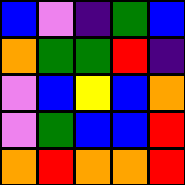[["blue", "violet", "indigo", "green", "blue"], ["orange", "green", "green", "red", "indigo"], ["violet", "blue", "yellow", "blue", "orange"], ["violet", "green", "blue", "blue", "red"], ["orange", "red", "orange", "orange", "red"]]